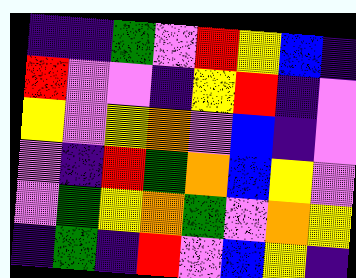[["indigo", "indigo", "green", "violet", "red", "yellow", "blue", "indigo"], ["red", "violet", "violet", "indigo", "yellow", "red", "indigo", "violet"], ["yellow", "violet", "yellow", "orange", "violet", "blue", "indigo", "violet"], ["violet", "indigo", "red", "green", "orange", "blue", "yellow", "violet"], ["violet", "green", "yellow", "orange", "green", "violet", "orange", "yellow"], ["indigo", "green", "indigo", "red", "violet", "blue", "yellow", "indigo"]]